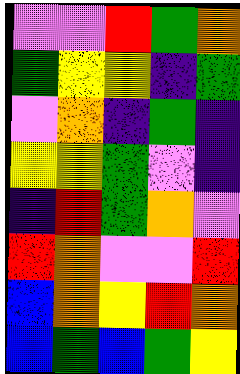[["violet", "violet", "red", "green", "orange"], ["green", "yellow", "yellow", "indigo", "green"], ["violet", "orange", "indigo", "green", "indigo"], ["yellow", "yellow", "green", "violet", "indigo"], ["indigo", "red", "green", "orange", "violet"], ["red", "orange", "violet", "violet", "red"], ["blue", "orange", "yellow", "red", "orange"], ["blue", "green", "blue", "green", "yellow"]]